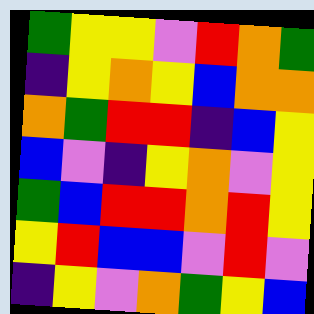[["green", "yellow", "yellow", "violet", "red", "orange", "green"], ["indigo", "yellow", "orange", "yellow", "blue", "orange", "orange"], ["orange", "green", "red", "red", "indigo", "blue", "yellow"], ["blue", "violet", "indigo", "yellow", "orange", "violet", "yellow"], ["green", "blue", "red", "red", "orange", "red", "yellow"], ["yellow", "red", "blue", "blue", "violet", "red", "violet"], ["indigo", "yellow", "violet", "orange", "green", "yellow", "blue"]]